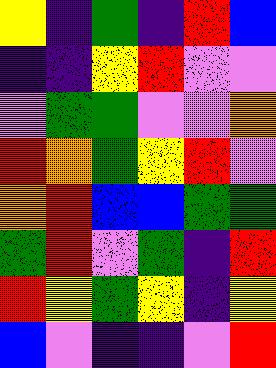[["yellow", "indigo", "green", "indigo", "red", "blue"], ["indigo", "indigo", "yellow", "red", "violet", "violet"], ["violet", "green", "green", "violet", "violet", "orange"], ["red", "orange", "green", "yellow", "red", "violet"], ["orange", "red", "blue", "blue", "green", "green"], ["green", "red", "violet", "green", "indigo", "red"], ["red", "yellow", "green", "yellow", "indigo", "yellow"], ["blue", "violet", "indigo", "indigo", "violet", "red"]]